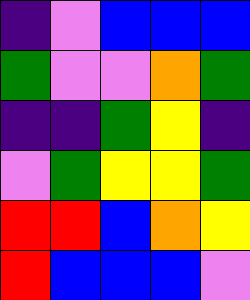[["indigo", "violet", "blue", "blue", "blue"], ["green", "violet", "violet", "orange", "green"], ["indigo", "indigo", "green", "yellow", "indigo"], ["violet", "green", "yellow", "yellow", "green"], ["red", "red", "blue", "orange", "yellow"], ["red", "blue", "blue", "blue", "violet"]]